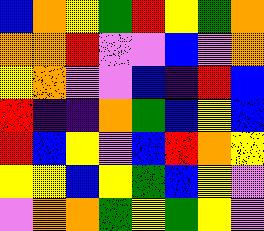[["blue", "orange", "yellow", "green", "red", "yellow", "green", "orange"], ["orange", "orange", "red", "violet", "violet", "blue", "violet", "orange"], ["yellow", "orange", "violet", "violet", "blue", "indigo", "red", "blue"], ["red", "indigo", "indigo", "orange", "green", "blue", "yellow", "blue"], ["red", "blue", "yellow", "violet", "blue", "red", "orange", "yellow"], ["yellow", "yellow", "blue", "yellow", "green", "blue", "yellow", "violet"], ["violet", "orange", "orange", "green", "yellow", "green", "yellow", "violet"]]